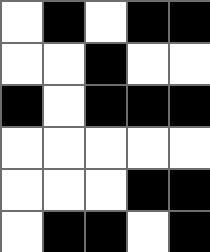[["white", "black", "white", "black", "black"], ["white", "white", "black", "white", "white"], ["black", "white", "black", "black", "black"], ["white", "white", "white", "white", "white"], ["white", "white", "white", "black", "black"], ["white", "black", "black", "white", "black"]]